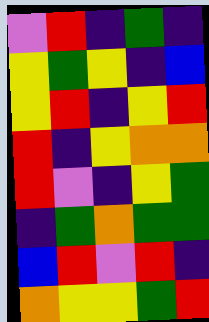[["violet", "red", "indigo", "green", "indigo"], ["yellow", "green", "yellow", "indigo", "blue"], ["yellow", "red", "indigo", "yellow", "red"], ["red", "indigo", "yellow", "orange", "orange"], ["red", "violet", "indigo", "yellow", "green"], ["indigo", "green", "orange", "green", "green"], ["blue", "red", "violet", "red", "indigo"], ["orange", "yellow", "yellow", "green", "red"]]